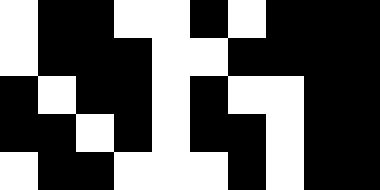[["white", "black", "black", "white", "white", "black", "white", "black", "black", "black"], ["white", "black", "black", "black", "white", "white", "black", "black", "black", "black"], ["black", "white", "black", "black", "white", "black", "white", "white", "black", "black"], ["black", "black", "white", "black", "white", "black", "black", "white", "black", "black"], ["white", "black", "black", "white", "white", "white", "black", "white", "black", "black"]]